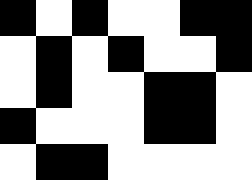[["black", "white", "black", "white", "white", "black", "black"], ["white", "black", "white", "black", "white", "white", "black"], ["white", "black", "white", "white", "black", "black", "white"], ["black", "white", "white", "white", "black", "black", "white"], ["white", "black", "black", "white", "white", "white", "white"]]